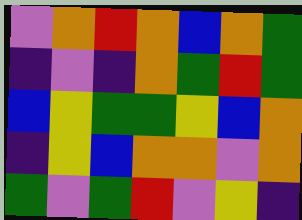[["violet", "orange", "red", "orange", "blue", "orange", "green"], ["indigo", "violet", "indigo", "orange", "green", "red", "green"], ["blue", "yellow", "green", "green", "yellow", "blue", "orange"], ["indigo", "yellow", "blue", "orange", "orange", "violet", "orange"], ["green", "violet", "green", "red", "violet", "yellow", "indigo"]]